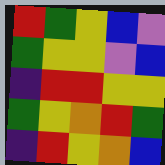[["red", "green", "yellow", "blue", "violet"], ["green", "yellow", "yellow", "violet", "blue"], ["indigo", "red", "red", "yellow", "yellow"], ["green", "yellow", "orange", "red", "green"], ["indigo", "red", "yellow", "orange", "blue"]]